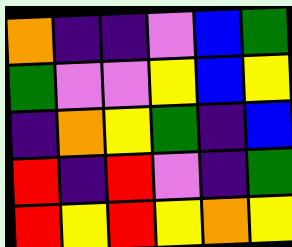[["orange", "indigo", "indigo", "violet", "blue", "green"], ["green", "violet", "violet", "yellow", "blue", "yellow"], ["indigo", "orange", "yellow", "green", "indigo", "blue"], ["red", "indigo", "red", "violet", "indigo", "green"], ["red", "yellow", "red", "yellow", "orange", "yellow"]]